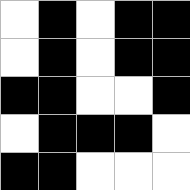[["white", "black", "white", "black", "black"], ["white", "black", "white", "black", "black"], ["black", "black", "white", "white", "black"], ["white", "black", "black", "black", "white"], ["black", "black", "white", "white", "white"]]